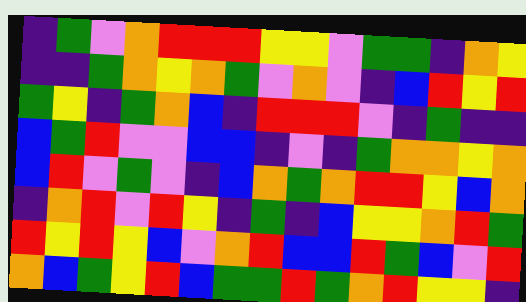[["indigo", "green", "violet", "orange", "red", "red", "red", "yellow", "yellow", "violet", "green", "green", "indigo", "orange", "yellow"], ["indigo", "indigo", "green", "orange", "yellow", "orange", "green", "violet", "orange", "violet", "indigo", "blue", "red", "yellow", "red"], ["green", "yellow", "indigo", "green", "orange", "blue", "indigo", "red", "red", "red", "violet", "indigo", "green", "indigo", "indigo"], ["blue", "green", "red", "violet", "violet", "blue", "blue", "indigo", "violet", "indigo", "green", "orange", "orange", "yellow", "orange"], ["blue", "red", "violet", "green", "violet", "indigo", "blue", "orange", "green", "orange", "red", "red", "yellow", "blue", "orange"], ["indigo", "orange", "red", "violet", "red", "yellow", "indigo", "green", "indigo", "blue", "yellow", "yellow", "orange", "red", "green"], ["red", "yellow", "red", "yellow", "blue", "violet", "orange", "red", "blue", "blue", "red", "green", "blue", "violet", "red"], ["orange", "blue", "green", "yellow", "red", "blue", "green", "green", "red", "green", "orange", "red", "yellow", "yellow", "indigo"]]